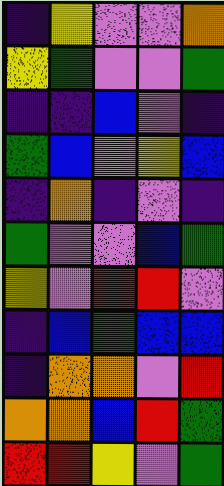[["indigo", "yellow", "violet", "violet", "orange"], ["yellow", "green", "violet", "violet", "green"], ["indigo", "indigo", "blue", "violet", "indigo"], ["green", "blue", "violet", "yellow", "blue"], ["indigo", "orange", "indigo", "violet", "indigo"], ["green", "violet", "violet", "blue", "green"], ["yellow", "violet", "red", "red", "violet"], ["indigo", "blue", "green", "blue", "blue"], ["indigo", "orange", "orange", "violet", "red"], ["orange", "orange", "blue", "red", "green"], ["red", "red", "yellow", "violet", "green"]]